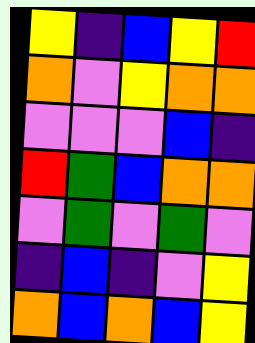[["yellow", "indigo", "blue", "yellow", "red"], ["orange", "violet", "yellow", "orange", "orange"], ["violet", "violet", "violet", "blue", "indigo"], ["red", "green", "blue", "orange", "orange"], ["violet", "green", "violet", "green", "violet"], ["indigo", "blue", "indigo", "violet", "yellow"], ["orange", "blue", "orange", "blue", "yellow"]]